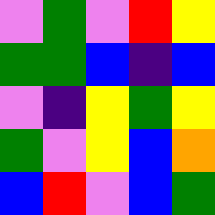[["violet", "green", "violet", "red", "yellow"], ["green", "green", "blue", "indigo", "blue"], ["violet", "indigo", "yellow", "green", "yellow"], ["green", "violet", "yellow", "blue", "orange"], ["blue", "red", "violet", "blue", "green"]]